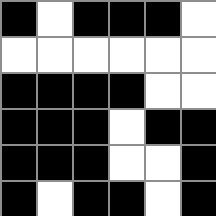[["black", "white", "black", "black", "black", "white"], ["white", "white", "white", "white", "white", "white"], ["black", "black", "black", "black", "white", "white"], ["black", "black", "black", "white", "black", "black"], ["black", "black", "black", "white", "white", "black"], ["black", "white", "black", "black", "white", "black"]]